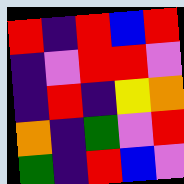[["red", "indigo", "red", "blue", "red"], ["indigo", "violet", "red", "red", "violet"], ["indigo", "red", "indigo", "yellow", "orange"], ["orange", "indigo", "green", "violet", "red"], ["green", "indigo", "red", "blue", "violet"]]